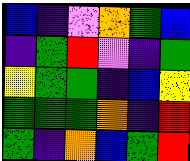[["blue", "indigo", "violet", "orange", "green", "blue"], ["indigo", "green", "red", "violet", "indigo", "green"], ["yellow", "green", "green", "indigo", "blue", "yellow"], ["green", "green", "green", "orange", "indigo", "red"], ["green", "indigo", "orange", "blue", "green", "red"]]